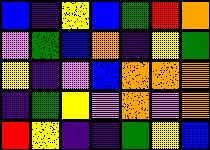[["blue", "indigo", "yellow", "blue", "green", "red", "orange"], ["violet", "green", "blue", "orange", "indigo", "yellow", "green"], ["yellow", "indigo", "violet", "blue", "orange", "orange", "orange"], ["indigo", "green", "yellow", "violet", "orange", "violet", "orange"], ["red", "yellow", "indigo", "indigo", "green", "yellow", "blue"]]